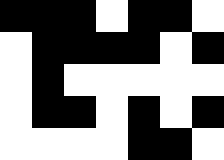[["black", "black", "black", "white", "black", "black", "white"], ["white", "black", "black", "black", "black", "white", "black"], ["white", "black", "white", "white", "white", "white", "white"], ["white", "black", "black", "white", "black", "white", "black"], ["white", "white", "white", "white", "black", "black", "white"]]